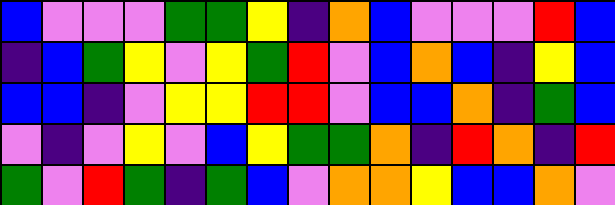[["blue", "violet", "violet", "violet", "green", "green", "yellow", "indigo", "orange", "blue", "violet", "violet", "violet", "red", "blue"], ["indigo", "blue", "green", "yellow", "violet", "yellow", "green", "red", "violet", "blue", "orange", "blue", "indigo", "yellow", "blue"], ["blue", "blue", "indigo", "violet", "yellow", "yellow", "red", "red", "violet", "blue", "blue", "orange", "indigo", "green", "blue"], ["violet", "indigo", "violet", "yellow", "violet", "blue", "yellow", "green", "green", "orange", "indigo", "red", "orange", "indigo", "red"], ["green", "violet", "red", "green", "indigo", "green", "blue", "violet", "orange", "orange", "yellow", "blue", "blue", "orange", "violet"]]